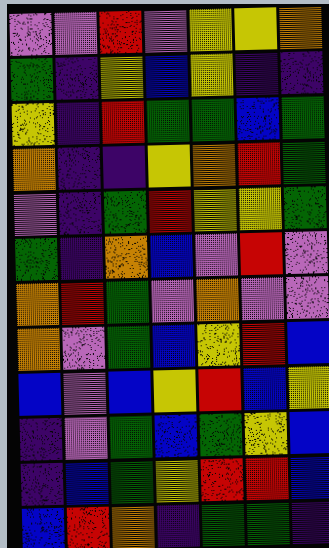[["violet", "violet", "red", "violet", "yellow", "yellow", "orange"], ["green", "indigo", "yellow", "blue", "yellow", "indigo", "indigo"], ["yellow", "indigo", "red", "green", "green", "blue", "green"], ["orange", "indigo", "indigo", "yellow", "orange", "red", "green"], ["violet", "indigo", "green", "red", "yellow", "yellow", "green"], ["green", "indigo", "orange", "blue", "violet", "red", "violet"], ["orange", "red", "green", "violet", "orange", "violet", "violet"], ["orange", "violet", "green", "blue", "yellow", "red", "blue"], ["blue", "violet", "blue", "yellow", "red", "blue", "yellow"], ["indigo", "violet", "green", "blue", "green", "yellow", "blue"], ["indigo", "blue", "green", "yellow", "red", "red", "blue"], ["blue", "red", "orange", "indigo", "green", "green", "indigo"]]